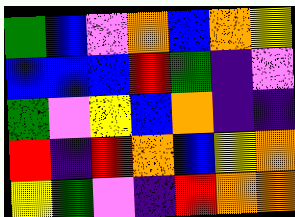[["green", "blue", "violet", "orange", "blue", "orange", "yellow"], ["blue", "blue", "blue", "red", "green", "indigo", "violet"], ["green", "violet", "yellow", "blue", "orange", "indigo", "indigo"], ["red", "indigo", "red", "orange", "blue", "yellow", "orange"], ["yellow", "green", "violet", "indigo", "red", "orange", "orange"]]